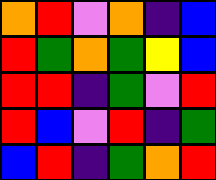[["orange", "red", "violet", "orange", "indigo", "blue"], ["red", "green", "orange", "green", "yellow", "blue"], ["red", "red", "indigo", "green", "violet", "red"], ["red", "blue", "violet", "red", "indigo", "green"], ["blue", "red", "indigo", "green", "orange", "red"]]